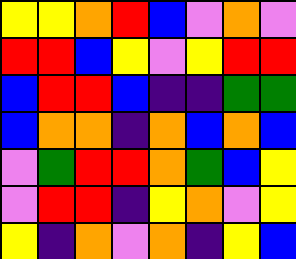[["yellow", "yellow", "orange", "red", "blue", "violet", "orange", "violet"], ["red", "red", "blue", "yellow", "violet", "yellow", "red", "red"], ["blue", "red", "red", "blue", "indigo", "indigo", "green", "green"], ["blue", "orange", "orange", "indigo", "orange", "blue", "orange", "blue"], ["violet", "green", "red", "red", "orange", "green", "blue", "yellow"], ["violet", "red", "red", "indigo", "yellow", "orange", "violet", "yellow"], ["yellow", "indigo", "orange", "violet", "orange", "indigo", "yellow", "blue"]]